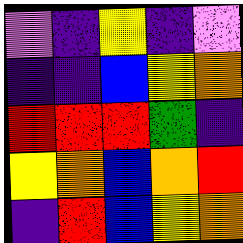[["violet", "indigo", "yellow", "indigo", "violet"], ["indigo", "indigo", "blue", "yellow", "orange"], ["red", "red", "red", "green", "indigo"], ["yellow", "orange", "blue", "orange", "red"], ["indigo", "red", "blue", "yellow", "orange"]]